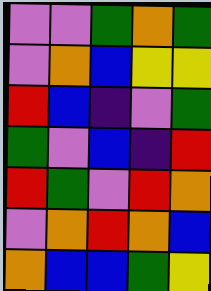[["violet", "violet", "green", "orange", "green"], ["violet", "orange", "blue", "yellow", "yellow"], ["red", "blue", "indigo", "violet", "green"], ["green", "violet", "blue", "indigo", "red"], ["red", "green", "violet", "red", "orange"], ["violet", "orange", "red", "orange", "blue"], ["orange", "blue", "blue", "green", "yellow"]]